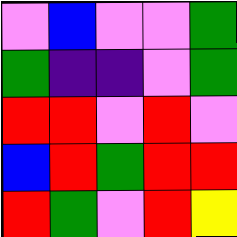[["violet", "blue", "violet", "violet", "green"], ["green", "indigo", "indigo", "violet", "green"], ["red", "red", "violet", "red", "violet"], ["blue", "red", "green", "red", "red"], ["red", "green", "violet", "red", "yellow"]]